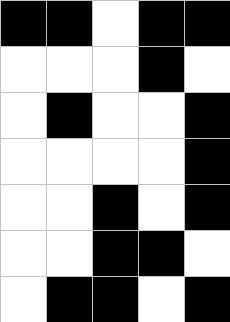[["black", "black", "white", "black", "black"], ["white", "white", "white", "black", "white"], ["white", "black", "white", "white", "black"], ["white", "white", "white", "white", "black"], ["white", "white", "black", "white", "black"], ["white", "white", "black", "black", "white"], ["white", "black", "black", "white", "black"]]